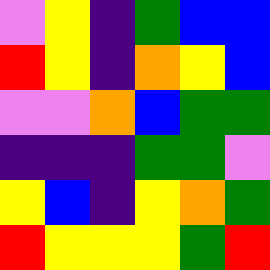[["violet", "yellow", "indigo", "green", "blue", "blue"], ["red", "yellow", "indigo", "orange", "yellow", "blue"], ["violet", "violet", "orange", "blue", "green", "green"], ["indigo", "indigo", "indigo", "green", "green", "violet"], ["yellow", "blue", "indigo", "yellow", "orange", "green"], ["red", "yellow", "yellow", "yellow", "green", "red"]]